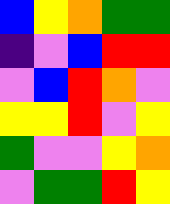[["blue", "yellow", "orange", "green", "green"], ["indigo", "violet", "blue", "red", "red"], ["violet", "blue", "red", "orange", "violet"], ["yellow", "yellow", "red", "violet", "yellow"], ["green", "violet", "violet", "yellow", "orange"], ["violet", "green", "green", "red", "yellow"]]